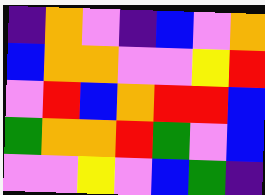[["indigo", "orange", "violet", "indigo", "blue", "violet", "orange"], ["blue", "orange", "orange", "violet", "violet", "yellow", "red"], ["violet", "red", "blue", "orange", "red", "red", "blue"], ["green", "orange", "orange", "red", "green", "violet", "blue"], ["violet", "violet", "yellow", "violet", "blue", "green", "indigo"]]